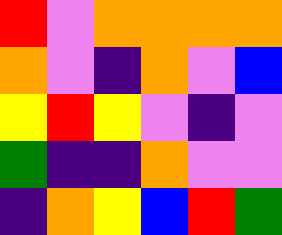[["red", "violet", "orange", "orange", "orange", "orange"], ["orange", "violet", "indigo", "orange", "violet", "blue"], ["yellow", "red", "yellow", "violet", "indigo", "violet"], ["green", "indigo", "indigo", "orange", "violet", "violet"], ["indigo", "orange", "yellow", "blue", "red", "green"]]